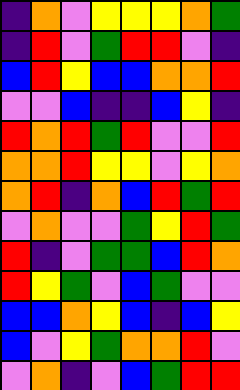[["indigo", "orange", "violet", "yellow", "yellow", "yellow", "orange", "green"], ["indigo", "red", "violet", "green", "red", "red", "violet", "indigo"], ["blue", "red", "yellow", "blue", "blue", "orange", "orange", "red"], ["violet", "violet", "blue", "indigo", "indigo", "blue", "yellow", "indigo"], ["red", "orange", "red", "green", "red", "violet", "violet", "red"], ["orange", "orange", "red", "yellow", "yellow", "violet", "yellow", "orange"], ["orange", "red", "indigo", "orange", "blue", "red", "green", "red"], ["violet", "orange", "violet", "violet", "green", "yellow", "red", "green"], ["red", "indigo", "violet", "green", "green", "blue", "red", "orange"], ["red", "yellow", "green", "violet", "blue", "green", "violet", "violet"], ["blue", "blue", "orange", "yellow", "blue", "indigo", "blue", "yellow"], ["blue", "violet", "yellow", "green", "orange", "orange", "red", "violet"], ["violet", "orange", "indigo", "violet", "blue", "green", "red", "red"]]